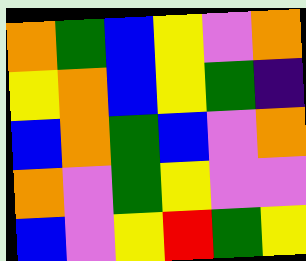[["orange", "green", "blue", "yellow", "violet", "orange"], ["yellow", "orange", "blue", "yellow", "green", "indigo"], ["blue", "orange", "green", "blue", "violet", "orange"], ["orange", "violet", "green", "yellow", "violet", "violet"], ["blue", "violet", "yellow", "red", "green", "yellow"]]